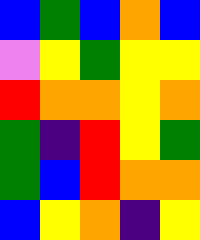[["blue", "green", "blue", "orange", "blue"], ["violet", "yellow", "green", "yellow", "yellow"], ["red", "orange", "orange", "yellow", "orange"], ["green", "indigo", "red", "yellow", "green"], ["green", "blue", "red", "orange", "orange"], ["blue", "yellow", "orange", "indigo", "yellow"]]